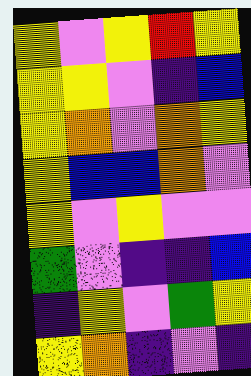[["yellow", "violet", "yellow", "red", "yellow"], ["yellow", "yellow", "violet", "indigo", "blue"], ["yellow", "orange", "violet", "orange", "yellow"], ["yellow", "blue", "blue", "orange", "violet"], ["yellow", "violet", "yellow", "violet", "violet"], ["green", "violet", "indigo", "indigo", "blue"], ["indigo", "yellow", "violet", "green", "yellow"], ["yellow", "orange", "indigo", "violet", "indigo"]]